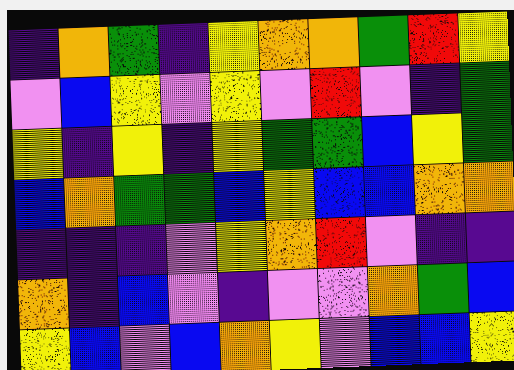[["indigo", "orange", "green", "indigo", "yellow", "orange", "orange", "green", "red", "yellow"], ["violet", "blue", "yellow", "violet", "yellow", "violet", "red", "violet", "indigo", "green"], ["yellow", "indigo", "yellow", "indigo", "yellow", "green", "green", "blue", "yellow", "green"], ["blue", "orange", "green", "green", "blue", "yellow", "blue", "blue", "orange", "orange"], ["indigo", "indigo", "indigo", "violet", "yellow", "orange", "red", "violet", "indigo", "indigo"], ["orange", "indigo", "blue", "violet", "indigo", "violet", "violet", "orange", "green", "blue"], ["yellow", "blue", "violet", "blue", "orange", "yellow", "violet", "blue", "blue", "yellow"]]